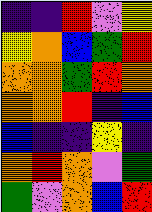[["indigo", "indigo", "red", "violet", "yellow"], ["yellow", "orange", "blue", "green", "red"], ["orange", "orange", "green", "red", "orange"], ["orange", "orange", "red", "indigo", "blue"], ["blue", "indigo", "indigo", "yellow", "indigo"], ["orange", "red", "orange", "violet", "green"], ["green", "violet", "orange", "blue", "red"]]